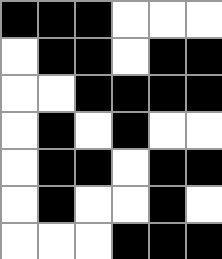[["black", "black", "black", "white", "white", "white"], ["white", "black", "black", "white", "black", "black"], ["white", "white", "black", "black", "black", "black"], ["white", "black", "white", "black", "white", "white"], ["white", "black", "black", "white", "black", "black"], ["white", "black", "white", "white", "black", "white"], ["white", "white", "white", "black", "black", "black"]]